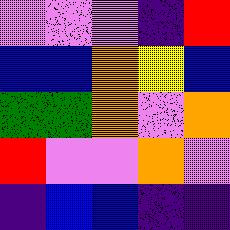[["violet", "violet", "violet", "indigo", "red"], ["blue", "blue", "orange", "yellow", "blue"], ["green", "green", "orange", "violet", "orange"], ["red", "violet", "violet", "orange", "violet"], ["indigo", "blue", "blue", "indigo", "indigo"]]